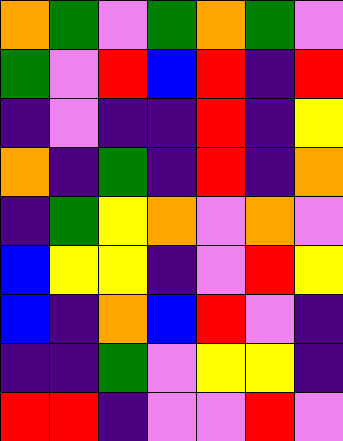[["orange", "green", "violet", "green", "orange", "green", "violet"], ["green", "violet", "red", "blue", "red", "indigo", "red"], ["indigo", "violet", "indigo", "indigo", "red", "indigo", "yellow"], ["orange", "indigo", "green", "indigo", "red", "indigo", "orange"], ["indigo", "green", "yellow", "orange", "violet", "orange", "violet"], ["blue", "yellow", "yellow", "indigo", "violet", "red", "yellow"], ["blue", "indigo", "orange", "blue", "red", "violet", "indigo"], ["indigo", "indigo", "green", "violet", "yellow", "yellow", "indigo"], ["red", "red", "indigo", "violet", "violet", "red", "violet"]]